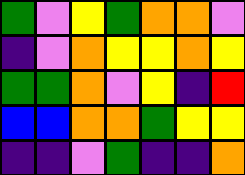[["green", "violet", "yellow", "green", "orange", "orange", "violet"], ["indigo", "violet", "orange", "yellow", "yellow", "orange", "yellow"], ["green", "green", "orange", "violet", "yellow", "indigo", "red"], ["blue", "blue", "orange", "orange", "green", "yellow", "yellow"], ["indigo", "indigo", "violet", "green", "indigo", "indigo", "orange"]]